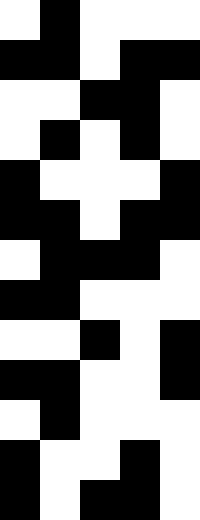[["white", "black", "white", "white", "white"], ["black", "black", "white", "black", "black"], ["white", "white", "black", "black", "white"], ["white", "black", "white", "black", "white"], ["black", "white", "white", "white", "black"], ["black", "black", "white", "black", "black"], ["white", "black", "black", "black", "white"], ["black", "black", "white", "white", "white"], ["white", "white", "black", "white", "black"], ["black", "black", "white", "white", "black"], ["white", "black", "white", "white", "white"], ["black", "white", "white", "black", "white"], ["black", "white", "black", "black", "white"]]